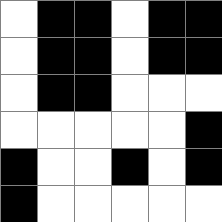[["white", "black", "black", "white", "black", "black"], ["white", "black", "black", "white", "black", "black"], ["white", "black", "black", "white", "white", "white"], ["white", "white", "white", "white", "white", "black"], ["black", "white", "white", "black", "white", "black"], ["black", "white", "white", "white", "white", "white"]]